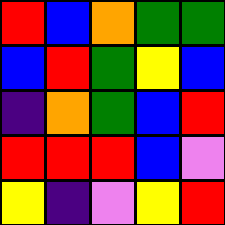[["red", "blue", "orange", "green", "green"], ["blue", "red", "green", "yellow", "blue"], ["indigo", "orange", "green", "blue", "red"], ["red", "red", "red", "blue", "violet"], ["yellow", "indigo", "violet", "yellow", "red"]]